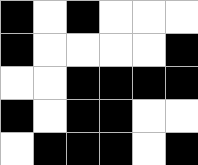[["black", "white", "black", "white", "white", "white"], ["black", "white", "white", "white", "white", "black"], ["white", "white", "black", "black", "black", "black"], ["black", "white", "black", "black", "white", "white"], ["white", "black", "black", "black", "white", "black"]]